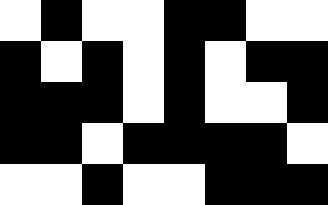[["white", "black", "white", "white", "black", "black", "white", "white"], ["black", "white", "black", "white", "black", "white", "black", "black"], ["black", "black", "black", "white", "black", "white", "white", "black"], ["black", "black", "white", "black", "black", "black", "black", "white"], ["white", "white", "black", "white", "white", "black", "black", "black"]]